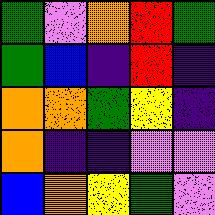[["green", "violet", "orange", "red", "green"], ["green", "blue", "indigo", "red", "indigo"], ["orange", "orange", "green", "yellow", "indigo"], ["orange", "indigo", "indigo", "violet", "violet"], ["blue", "orange", "yellow", "green", "violet"]]